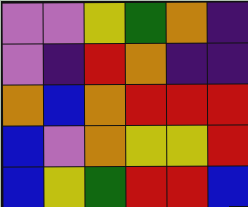[["violet", "violet", "yellow", "green", "orange", "indigo"], ["violet", "indigo", "red", "orange", "indigo", "indigo"], ["orange", "blue", "orange", "red", "red", "red"], ["blue", "violet", "orange", "yellow", "yellow", "red"], ["blue", "yellow", "green", "red", "red", "blue"]]